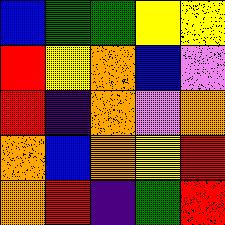[["blue", "green", "green", "yellow", "yellow"], ["red", "yellow", "orange", "blue", "violet"], ["red", "indigo", "orange", "violet", "orange"], ["orange", "blue", "orange", "yellow", "red"], ["orange", "red", "indigo", "green", "red"]]